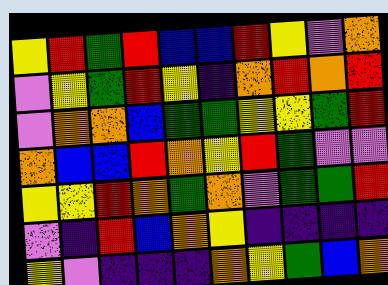[["yellow", "red", "green", "red", "blue", "blue", "red", "yellow", "violet", "orange"], ["violet", "yellow", "green", "red", "yellow", "indigo", "orange", "red", "orange", "red"], ["violet", "orange", "orange", "blue", "green", "green", "yellow", "yellow", "green", "red"], ["orange", "blue", "blue", "red", "orange", "yellow", "red", "green", "violet", "violet"], ["yellow", "yellow", "red", "orange", "green", "orange", "violet", "green", "green", "red"], ["violet", "indigo", "red", "blue", "orange", "yellow", "indigo", "indigo", "indigo", "indigo"], ["yellow", "violet", "indigo", "indigo", "indigo", "orange", "yellow", "green", "blue", "orange"]]